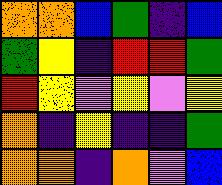[["orange", "orange", "blue", "green", "indigo", "blue"], ["green", "yellow", "indigo", "red", "red", "green"], ["red", "yellow", "violet", "yellow", "violet", "yellow"], ["orange", "indigo", "yellow", "indigo", "indigo", "green"], ["orange", "orange", "indigo", "orange", "violet", "blue"]]